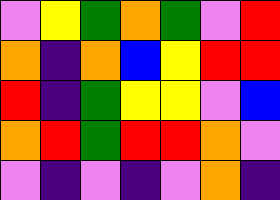[["violet", "yellow", "green", "orange", "green", "violet", "red"], ["orange", "indigo", "orange", "blue", "yellow", "red", "red"], ["red", "indigo", "green", "yellow", "yellow", "violet", "blue"], ["orange", "red", "green", "red", "red", "orange", "violet"], ["violet", "indigo", "violet", "indigo", "violet", "orange", "indigo"]]